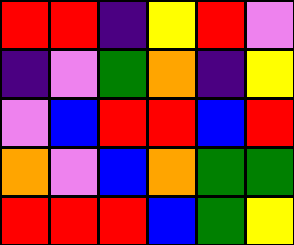[["red", "red", "indigo", "yellow", "red", "violet"], ["indigo", "violet", "green", "orange", "indigo", "yellow"], ["violet", "blue", "red", "red", "blue", "red"], ["orange", "violet", "blue", "orange", "green", "green"], ["red", "red", "red", "blue", "green", "yellow"]]